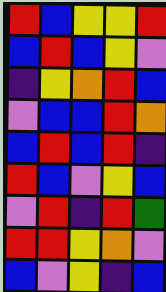[["red", "blue", "yellow", "yellow", "red"], ["blue", "red", "blue", "yellow", "violet"], ["indigo", "yellow", "orange", "red", "blue"], ["violet", "blue", "blue", "red", "orange"], ["blue", "red", "blue", "red", "indigo"], ["red", "blue", "violet", "yellow", "blue"], ["violet", "red", "indigo", "red", "green"], ["red", "red", "yellow", "orange", "violet"], ["blue", "violet", "yellow", "indigo", "blue"]]